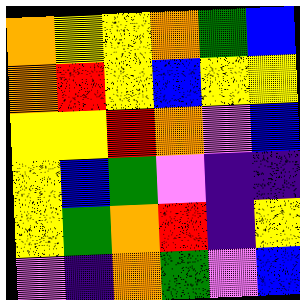[["orange", "yellow", "yellow", "orange", "green", "blue"], ["orange", "red", "yellow", "blue", "yellow", "yellow"], ["yellow", "yellow", "red", "orange", "violet", "blue"], ["yellow", "blue", "green", "violet", "indigo", "indigo"], ["yellow", "green", "orange", "red", "indigo", "yellow"], ["violet", "indigo", "orange", "green", "violet", "blue"]]